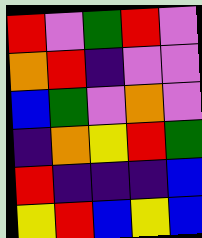[["red", "violet", "green", "red", "violet"], ["orange", "red", "indigo", "violet", "violet"], ["blue", "green", "violet", "orange", "violet"], ["indigo", "orange", "yellow", "red", "green"], ["red", "indigo", "indigo", "indigo", "blue"], ["yellow", "red", "blue", "yellow", "blue"]]